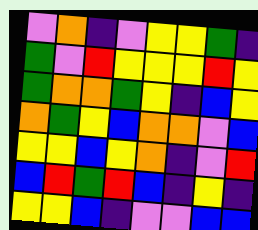[["violet", "orange", "indigo", "violet", "yellow", "yellow", "green", "indigo"], ["green", "violet", "red", "yellow", "yellow", "yellow", "red", "yellow"], ["green", "orange", "orange", "green", "yellow", "indigo", "blue", "yellow"], ["orange", "green", "yellow", "blue", "orange", "orange", "violet", "blue"], ["yellow", "yellow", "blue", "yellow", "orange", "indigo", "violet", "red"], ["blue", "red", "green", "red", "blue", "indigo", "yellow", "indigo"], ["yellow", "yellow", "blue", "indigo", "violet", "violet", "blue", "blue"]]